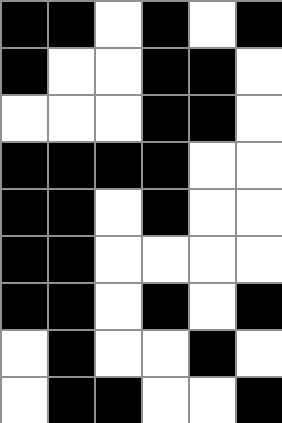[["black", "black", "white", "black", "white", "black"], ["black", "white", "white", "black", "black", "white"], ["white", "white", "white", "black", "black", "white"], ["black", "black", "black", "black", "white", "white"], ["black", "black", "white", "black", "white", "white"], ["black", "black", "white", "white", "white", "white"], ["black", "black", "white", "black", "white", "black"], ["white", "black", "white", "white", "black", "white"], ["white", "black", "black", "white", "white", "black"]]